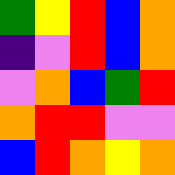[["green", "yellow", "red", "blue", "orange"], ["indigo", "violet", "red", "blue", "orange"], ["violet", "orange", "blue", "green", "red"], ["orange", "red", "red", "violet", "violet"], ["blue", "red", "orange", "yellow", "orange"]]